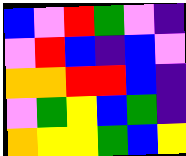[["blue", "violet", "red", "green", "violet", "indigo"], ["violet", "red", "blue", "indigo", "blue", "violet"], ["orange", "orange", "red", "red", "blue", "indigo"], ["violet", "green", "yellow", "blue", "green", "indigo"], ["orange", "yellow", "yellow", "green", "blue", "yellow"]]